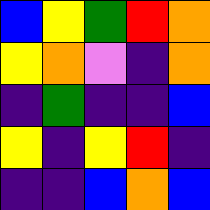[["blue", "yellow", "green", "red", "orange"], ["yellow", "orange", "violet", "indigo", "orange"], ["indigo", "green", "indigo", "indigo", "blue"], ["yellow", "indigo", "yellow", "red", "indigo"], ["indigo", "indigo", "blue", "orange", "blue"]]